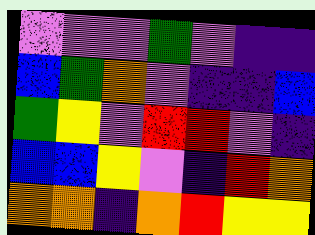[["violet", "violet", "violet", "green", "violet", "indigo", "indigo"], ["blue", "green", "orange", "violet", "indigo", "indigo", "blue"], ["green", "yellow", "violet", "red", "red", "violet", "indigo"], ["blue", "blue", "yellow", "violet", "indigo", "red", "orange"], ["orange", "orange", "indigo", "orange", "red", "yellow", "yellow"]]